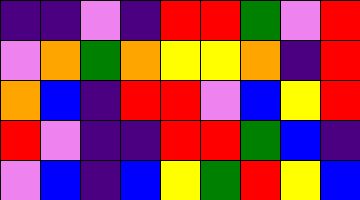[["indigo", "indigo", "violet", "indigo", "red", "red", "green", "violet", "red"], ["violet", "orange", "green", "orange", "yellow", "yellow", "orange", "indigo", "red"], ["orange", "blue", "indigo", "red", "red", "violet", "blue", "yellow", "red"], ["red", "violet", "indigo", "indigo", "red", "red", "green", "blue", "indigo"], ["violet", "blue", "indigo", "blue", "yellow", "green", "red", "yellow", "blue"]]